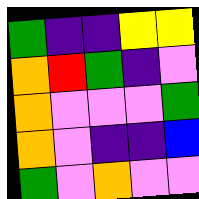[["green", "indigo", "indigo", "yellow", "yellow"], ["orange", "red", "green", "indigo", "violet"], ["orange", "violet", "violet", "violet", "green"], ["orange", "violet", "indigo", "indigo", "blue"], ["green", "violet", "orange", "violet", "violet"]]